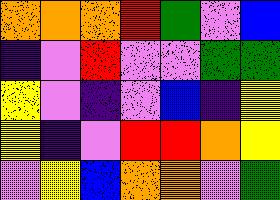[["orange", "orange", "orange", "red", "green", "violet", "blue"], ["indigo", "violet", "red", "violet", "violet", "green", "green"], ["yellow", "violet", "indigo", "violet", "blue", "indigo", "yellow"], ["yellow", "indigo", "violet", "red", "red", "orange", "yellow"], ["violet", "yellow", "blue", "orange", "orange", "violet", "green"]]